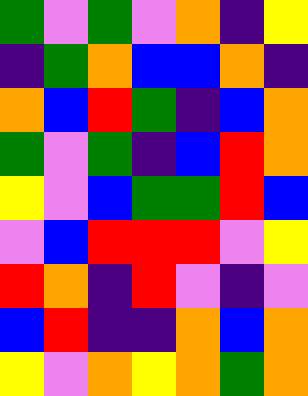[["green", "violet", "green", "violet", "orange", "indigo", "yellow"], ["indigo", "green", "orange", "blue", "blue", "orange", "indigo"], ["orange", "blue", "red", "green", "indigo", "blue", "orange"], ["green", "violet", "green", "indigo", "blue", "red", "orange"], ["yellow", "violet", "blue", "green", "green", "red", "blue"], ["violet", "blue", "red", "red", "red", "violet", "yellow"], ["red", "orange", "indigo", "red", "violet", "indigo", "violet"], ["blue", "red", "indigo", "indigo", "orange", "blue", "orange"], ["yellow", "violet", "orange", "yellow", "orange", "green", "orange"]]